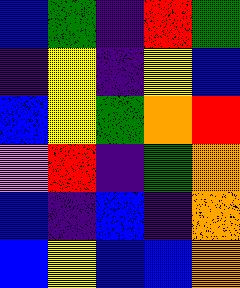[["blue", "green", "indigo", "red", "green"], ["indigo", "yellow", "indigo", "yellow", "blue"], ["blue", "yellow", "green", "orange", "red"], ["violet", "red", "indigo", "green", "orange"], ["blue", "indigo", "blue", "indigo", "orange"], ["blue", "yellow", "blue", "blue", "orange"]]